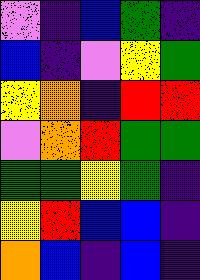[["violet", "indigo", "blue", "green", "indigo"], ["blue", "indigo", "violet", "yellow", "green"], ["yellow", "orange", "indigo", "red", "red"], ["violet", "orange", "red", "green", "green"], ["green", "green", "yellow", "green", "indigo"], ["yellow", "red", "blue", "blue", "indigo"], ["orange", "blue", "indigo", "blue", "indigo"]]